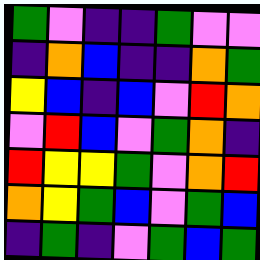[["green", "violet", "indigo", "indigo", "green", "violet", "violet"], ["indigo", "orange", "blue", "indigo", "indigo", "orange", "green"], ["yellow", "blue", "indigo", "blue", "violet", "red", "orange"], ["violet", "red", "blue", "violet", "green", "orange", "indigo"], ["red", "yellow", "yellow", "green", "violet", "orange", "red"], ["orange", "yellow", "green", "blue", "violet", "green", "blue"], ["indigo", "green", "indigo", "violet", "green", "blue", "green"]]